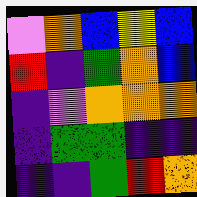[["violet", "orange", "blue", "yellow", "blue"], ["red", "indigo", "green", "orange", "blue"], ["indigo", "violet", "orange", "orange", "orange"], ["indigo", "green", "green", "indigo", "indigo"], ["indigo", "indigo", "green", "red", "orange"]]